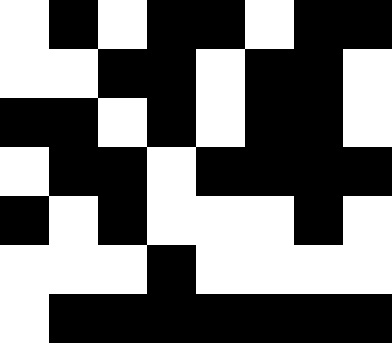[["white", "black", "white", "black", "black", "white", "black", "black"], ["white", "white", "black", "black", "white", "black", "black", "white"], ["black", "black", "white", "black", "white", "black", "black", "white"], ["white", "black", "black", "white", "black", "black", "black", "black"], ["black", "white", "black", "white", "white", "white", "black", "white"], ["white", "white", "white", "black", "white", "white", "white", "white"], ["white", "black", "black", "black", "black", "black", "black", "black"]]